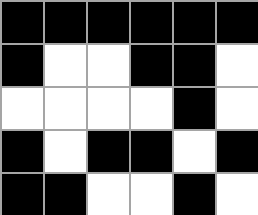[["black", "black", "black", "black", "black", "black"], ["black", "white", "white", "black", "black", "white"], ["white", "white", "white", "white", "black", "white"], ["black", "white", "black", "black", "white", "black"], ["black", "black", "white", "white", "black", "white"]]